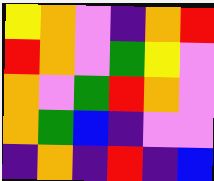[["yellow", "orange", "violet", "indigo", "orange", "red"], ["red", "orange", "violet", "green", "yellow", "violet"], ["orange", "violet", "green", "red", "orange", "violet"], ["orange", "green", "blue", "indigo", "violet", "violet"], ["indigo", "orange", "indigo", "red", "indigo", "blue"]]